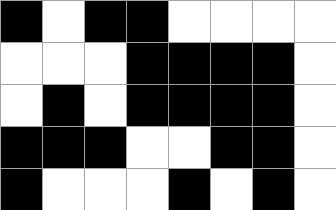[["black", "white", "black", "black", "white", "white", "white", "white"], ["white", "white", "white", "black", "black", "black", "black", "white"], ["white", "black", "white", "black", "black", "black", "black", "white"], ["black", "black", "black", "white", "white", "black", "black", "white"], ["black", "white", "white", "white", "black", "white", "black", "white"]]